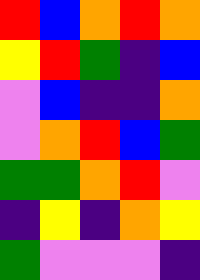[["red", "blue", "orange", "red", "orange"], ["yellow", "red", "green", "indigo", "blue"], ["violet", "blue", "indigo", "indigo", "orange"], ["violet", "orange", "red", "blue", "green"], ["green", "green", "orange", "red", "violet"], ["indigo", "yellow", "indigo", "orange", "yellow"], ["green", "violet", "violet", "violet", "indigo"]]